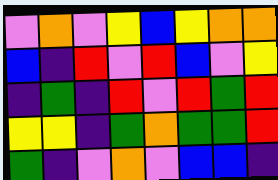[["violet", "orange", "violet", "yellow", "blue", "yellow", "orange", "orange"], ["blue", "indigo", "red", "violet", "red", "blue", "violet", "yellow"], ["indigo", "green", "indigo", "red", "violet", "red", "green", "red"], ["yellow", "yellow", "indigo", "green", "orange", "green", "green", "red"], ["green", "indigo", "violet", "orange", "violet", "blue", "blue", "indigo"]]